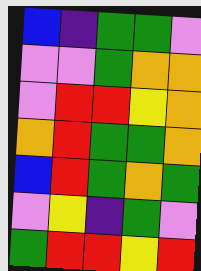[["blue", "indigo", "green", "green", "violet"], ["violet", "violet", "green", "orange", "orange"], ["violet", "red", "red", "yellow", "orange"], ["orange", "red", "green", "green", "orange"], ["blue", "red", "green", "orange", "green"], ["violet", "yellow", "indigo", "green", "violet"], ["green", "red", "red", "yellow", "red"]]